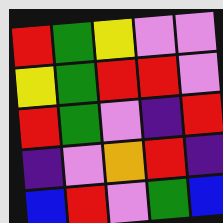[["red", "green", "yellow", "violet", "violet"], ["yellow", "green", "red", "red", "violet"], ["red", "green", "violet", "indigo", "red"], ["indigo", "violet", "orange", "red", "indigo"], ["blue", "red", "violet", "green", "blue"]]